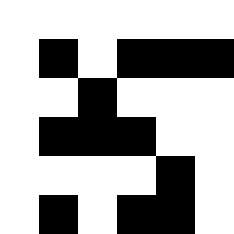[["white", "white", "white", "white", "white", "white"], ["white", "black", "white", "black", "black", "black"], ["white", "white", "black", "white", "white", "white"], ["white", "black", "black", "black", "white", "white"], ["white", "white", "white", "white", "black", "white"], ["white", "black", "white", "black", "black", "white"]]